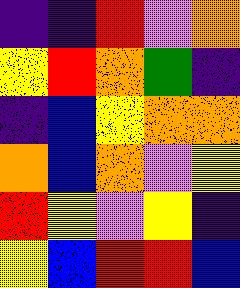[["indigo", "indigo", "red", "violet", "orange"], ["yellow", "red", "orange", "green", "indigo"], ["indigo", "blue", "yellow", "orange", "orange"], ["orange", "blue", "orange", "violet", "yellow"], ["red", "yellow", "violet", "yellow", "indigo"], ["yellow", "blue", "red", "red", "blue"]]